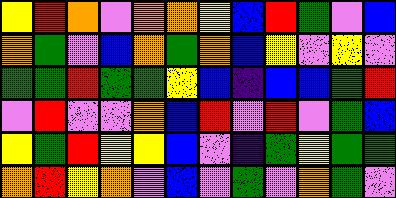[["yellow", "red", "orange", "violet", "orange", "orange", "yellow", "blue", "red", "green", "violet", "blue"], ["orange", "green", "violet", "blue", "orange", "green", "orange", "blue", "yellow", "violet", "yellow", "violet"], ["green", "green", "red", "green", "green", "yellow", "blue", "indigo", "blue", "blue", "green", "red"], ["violet", "red", "violet", "violet", "orange", "blue", "red", "violet", "red", "violet", "green", "blue"], ["yellow", "green", "red", "yellow", "yellow", "blue", "violet", "indigo", "green", "yellow", "green", "green"], ["orange", "red", "yellow", "orange", "violet", "blue", "violet", "green", "violet", "orange", "green", "violet"]]